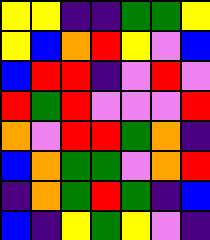[["yellow", "yellow", "indigo", "indigo", "green", "green", "yellow"], ["yellow", "blue", "orange", "red", "yellow", "violet", "blue"], ["blue", "red", "red", "indigo", "violet", "red", "violet"], ["red", "green", "red", "violet", "violet", "violet", "red"], ["orange", "violet", "red", "red", "green", "orange", "indigo"], ["blue", "orange", "green", "green", "violet", "orange", "red"], ["indigo", "orange", "green", "red", "green", "indigo", "blue"], ["blue", "indigo", "yellow", "green", "yellow", "violet", "indigo"]]